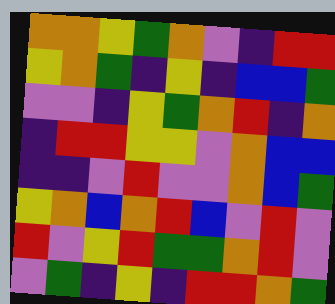[["orange", "orange", "yellow", "green", "orange", "violet", "indigo", "red", "red"], ["yellow", "orange", "green", "indigo", "yellow", "indigo", "blue", "blue", "green"], ["violet", "violet", "indigo", "yellow", "green", "orange", "red", "indigo", "orange"], ["indigo", "red", "red", "yellow", "yellow", "violet", "orange", "blue", "blue"], ["indigo", "indigo", "violet", "red", "violet", "violet", "orange", "blue", "green"], ["yellow", "orange", "blue", "orange", "red", "blue", "violet", "red", "violet"], ["red", "violet", "yellow", "red", "green", "green", "orange", "red", "violet"], ["violet", "green", "indigo", "yellow", "indigo", "red", "red", "orange", "green"]]